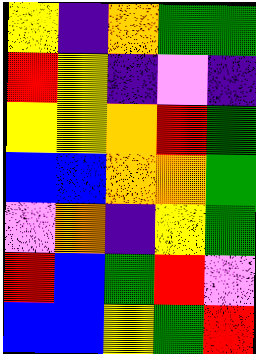[["yellow", "indigo", "orange", "green", "green"], ["red", "yellow", "indigo", "violet", "indigo"], ["yellow", "yellow", "orange", "red", "green"], ["blue", "blue", "orange", "orange", "green"], ["violet", "orange", "indigo", "yellow", "green"], ["red", "blue", "green", "red", "violet"], ["blue", "blue", "yellow", "green", "red"]]